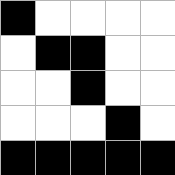[["black", "white", "white", "white", "white"], ["white", "black", "black", "white", "white"], ["white", "white", "black", "white", "white"], ["white", "white", "white", "black", "white"], ["black", "black", "black", "black", "black"]]